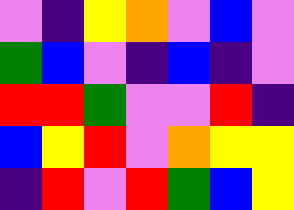[["violet", "indigo", "yellow", "orange", "violet", "blue", "violet"], ["green", "blue", "violet", "indigo", "blue", "indigo", "violet"], ["red", "red", "green", "violet", "violet", "red", "indigo"], ["blue", "yellow", "red", "violet", "orange", "yellow", "yellow"], ["indigo", "red", "violet", "red", "green", "blue", "yellow"]]